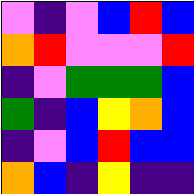[["violet", "indigo", "violet", "blue", "red", "blue"], ["orange", "red", "violet", "violet", "violet", "red"], ["indigo", "violet", "green", "green", "green", "blue"], ["green", "indigo", "blue", "yellow", "orange", "blue"], ["indigo", "violet", "blue", "red", "blue", "blue"], ["orange", "blue", "indigo", "yellow", "indigo", "indigo"]]